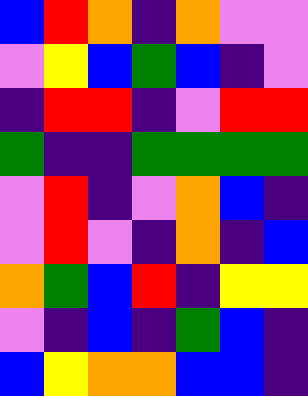[["blue", "red", "orange", "indigo", "orange", "violet", "violet"], ["violet", "yellow", "blue", "green", "blue", "indigo", "violet"], ["indigo", "red", "red", "indigo", "violet", "red", "red"], ["green", "indigo", "indigo", "green", "green", "green", "green"], ["violet", "red", "indigo", "violet", "orange", "blue", "indigo"], ["violet", "red", "violet", "indigo", "orange", "indigo", "blue"], ["orange", "green", "blue", "red", "indigo", "yellow", "yellow"], ["violet", "indigo", "blue", "indigo", "green", "blue", "indigo"], ["blue", "yellow", "orange", "orange", "blue", "blue", "indigo"]]